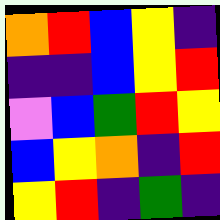[["orange", "red", "blue", "yellow", "indigo"], ["indigo", "indigo", "blue", "yellow", "red"], ["violet", "blue", "green", "red", "yellow"], ["blue", "yellow", "orange", "indigo", "red"], ["yellow", "red", "indigo", "green", "indigo"]]